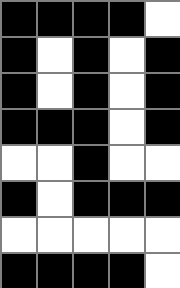[["black", "black", "black", "black", "white"], ["black", "white", "black", "white", "black"], ["black", "white", "black", "white", "black"], ["black", "black", "black", "white", "black"], ["white", "white", "black", "white", "white"], ["black", "white", "black", "black", "black"], ["white", "white", "white", "white", "white"], ["black", "black", "black", "black", "white"]]